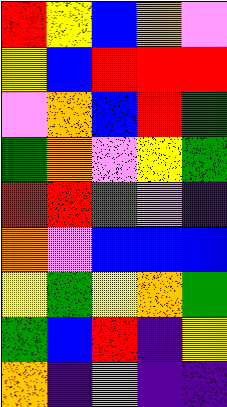[["red", "yellow", "blue", "orange", "violet"], ["yellow", "blue", "red", "red", "red"], ["violet", "orange", "blue", "red", "green"], ["green", "orange", "violet", "yellow", "green"], ["red", "red", "green", "violet", "indigo"], ["orange", "violet", "blue", "blue", "blue"], ["yellow", "green", "yellow", "orange", "green"], ["green", "blue", "red", "indigo", "yellow"], ["orange", "indigo", "violet", "indigo", "indigo"]]